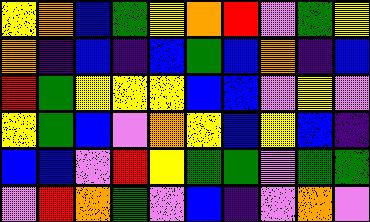[["yellow", "orange", "blue", "green", "yellow", "orange", "red", "violet", "green", "yellow"], ["orange", "indigo", "blue", "indigo", "blue", "green", "blue", "orange", "indigo", "blue"], ["red", "green", "yellow", "yellow", "yellow", "blue", "blue", "violet", "yellow", "violet"], ["yellow", "green", "blue", "violet", "orange", "yellow", "blue", "yellow", "blue", "indigo"], ["blue", "blue", "violet", "red", "yellow", "green", "green", "violet", "green", "green"], ["violet", "red", "orange", "green", "violet", "blue", "indigo", "violet", "orange", "violet"]]